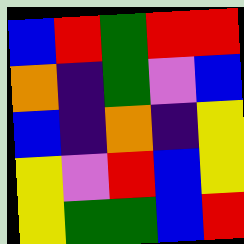[["blue", "red", "green", "red", "red"], ["orange", "indigo", "green", "violet", "blue"], ["blue", "indigo", "orange", "indigo", "yellow"], ["yellow", "violet", "red", "blue", "yellow"], ["yellow", "green", "green", "blue", "red"]]